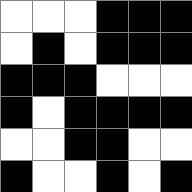[["white", "white", "white", "black", "black", "black"], ["white", "black", "white", "black", "black", "black"], ["black", "black", "black", "white", "white", "white"], ["black", "white", "black", "black", "black", "black"], ["white", "white", "black", "black", "white", "white"], ["black", "white", "white", "black", "white", "black"]]